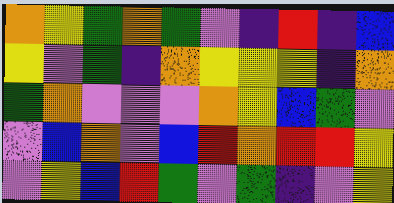[["orange", "yellow", "green", "orange", "green", "violet", "indigo", "red", "indigo", "blue"], ["yellow", "violet", "green", "indigo", "orange", "yellow", "yellow", "yellow", "indigo", "orange"], ["green", "orange", "violet", "violet", "violet", "orange", "yellow", "blue", "green", "violet"], ["violet", "blue", "orange", "violet", "blue", "red", "orange", "red", "red", "yellow"], ["violet", "yellow", "blue", "red", "green", "violet", "green", "indigo", "violet", "yellow"]]